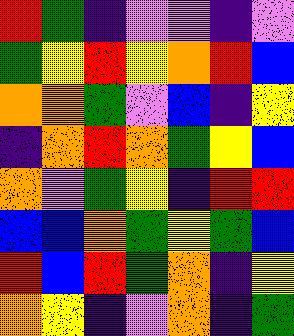[["red", "green", "indigo", "violet", "violet", "indigo", "violet"], ["green", "yellow", "red", "yellow", "orange", "red", "blue"], ["orange", "orange", "green", "violet", "blue", "indigo", "yellow"], ["indigo", "orange", "red", "orange", "green", "yellow", "blue"], ["orange", "violet", "green", "yellow", "indigo", "red", "red"], ["blue", "blue", "orange", "green", "yellow", "green", "blue"], ["red", "blue", "red", "green", "orange", "indigo", "yellow"], ["orange", "yellow", "indigo", "violet", "orange", "indigo", "green"]]